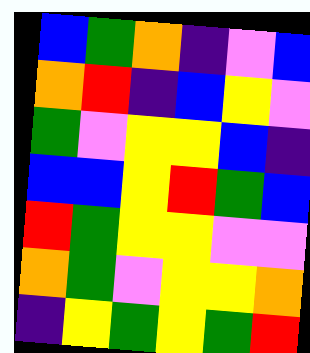[["blue", "green", "orange", "indigo", "violet", "blue"], ["orange", "red", "indigo", "blue", "yellow", "violet"], ["green", "violet", "yellow", "yellow", "blue", "indigo"], ["blue", "blue", "yellow", "red", "green", "blue"], ["red", "green", "yellow", "yellow", "violet", "violet"], ["orange", "green", "violet", "yellow", "yellow", "orange"], ["indigo", "yellow", "green", "yellow", "green", "red"]]